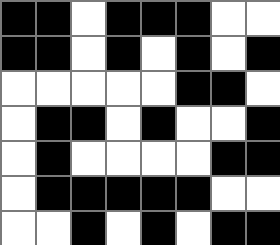[["black", "black", "white", "black", "black", "black", "white", "white"], ["black", "black", "white", "black", "white", "black", "white", "black"], ["white", "white", "white", "white", "white", "black", "black", "white"], ["white", "black", "black", "white", "black", "white", "white", "black"], ["white", "black", "white", "white", "white", "white", "black", "black"], ["white", "black", "black", "black", "black", "black", "white", "white"], ["white", "white", "black", "white", "black", "white", "black", "black"]]